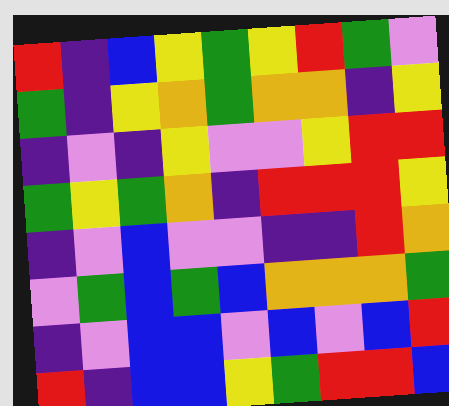[["red", "indigo", "blue", "yellow", "green", "yellow", "red", "green", "violet"], ["green", "indigo", "yellow", "orange", "green", "orange", "orange", "indigo", "yellow"], ["indigo", "violet", "indigo", "yellow", "violet", "violet", "yellow", "red", "red"], ["green", "yellow", "green", "orange", "indigo", "red", "red", "red", "yellow"], ["indigo", "violet", "blue", "violet", "violet", "indigo", "indigo", "red", "orange"], ["violet", "green", "blue", "green", "blue", "orange", "orange", "orange", "green"], ["indigo", "violet", "blue", "blue", "violet", "blue", "violet", "blue", "red"], ["red", "indigo", "blue", "blue", "yellow", "green", "red", "red", "blue"]]